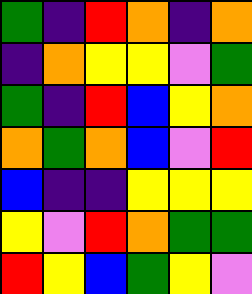[["green", "indigo", "red", "orange", "indigo", "orange"], ["indigo", "orange", "yellow", "yellow", "violet", "green"], ["green", "indigo", "red", "blue", "yellow", "orange"], ["orange", "green", "orange", "blue", "violet", "red"], ["blue", "indigo", "indigo", "yellow", "yellow", "yellow"], ["yellow", "violet", "red", "orange", "green", "green"], ["red", "yellow", "blue", "green", "yellow", "violet"]]